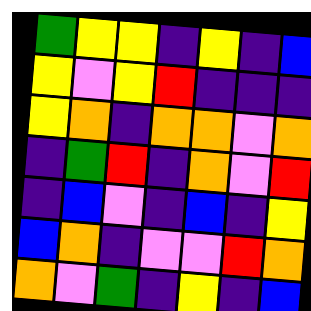[["green", "yellow", "yellow", "indigo", "yellow", "indigo", "blue"], ["yellow", "violet", "yellow", "red", "indigo", "indigo", "indigo"], ["yellow", "orange", "indigo", "orange", "orange", "violet", "orange"], ["indigo", "green", "red", "indigo", "orange", "violet", "red"], ["indigo", "blue", "violet", "indigo", "blue", "indigo", "yellow"], ["blue", "orange", "indigo", "violet", "violet", "red", "orange"], ["orange", "violet", "green", "indigo", "yellow", "indigo", "blue"]]